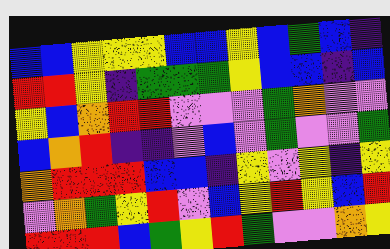[["blue", "blue", "yellow", "yellow", "yellow", "blue", "blue", "yellow", "blue", "green", "blue", "indigo"], ["red", "red", "yellow", "indigo", "green", "green", "green", "yellow", "blue", "blue", "indigo", "blue"], ["yellow", "blue", "orange", "red", "red", "violet", "violet", "violet", "green", "orange", "violet", "violet"], ["blue", "orange", "red", "indigo", "indigo", "violet", "blue", "violet", "green", "violet", "violet", "green"], ["orange", "red", "red", "red", "blue", "blue", "indigo", "yellow", "violet", "yellow", "indigo", "yellow"], ["violet", "orange", "green", "yellow", "red", "violet", "blue", "yellow", "red", "yellow", "blue", "red"], ["red", "red", "red", "blue", "green", "yellow", "red", "green", "violet", "violet", "orange", "yellow"]]